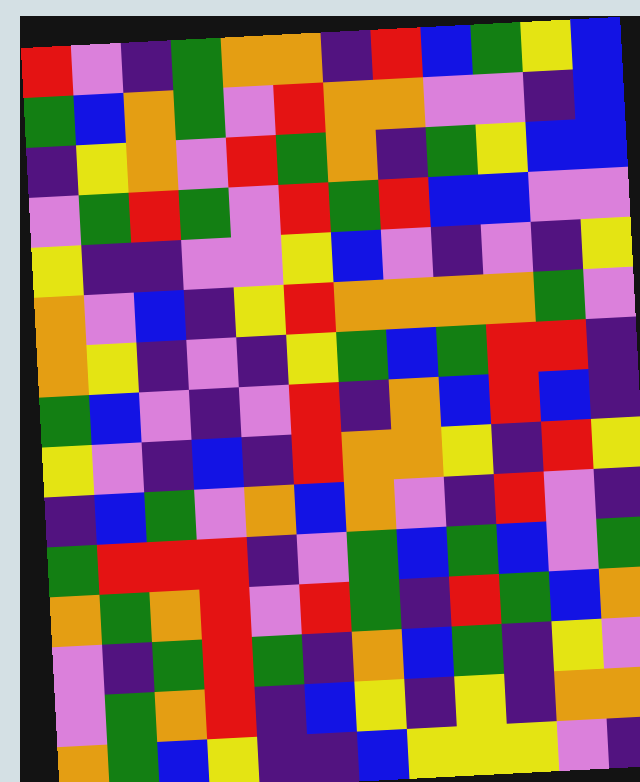[["red", "violet", "indigo", "green", "orange", "orange", "indigo", "red", "blue", "green", "yellow", "blue"], ["green", "blue", "orange", "green", "violet", "red", "orange", "orange", "violet", "violet", "indigo", "blue"], ["indigo", "yellow", "orange", "violet", "red", "green", "orange", "indigo", "green", "yellow", "blue", "blue"], ["violet", "green", "red", "green", "violet", "red", "green", "red", "blue", "blue", "violet", "violet"], ["yellow", "indigo", "indigo", "violet", "violet", "yellow", "blue", "violet", "indigo", "violet", "indigo", "yellow"], ["orange", "violet", "blue", "indigo", "yellow", "red", "orange", "orange", "orange", "orange", "green", "violet"], ["orange", "yellow", "indigo", "violet", "indigo", "yellow", "green", "blue", "green", "red", "red", "indigo"], ["green", "blue", "violet", "indigo", "violet", "red", "indigo", "orange", "blue", "red", "blue", "indigo"], ["yellow", "violet", "indigo", "blue", "indigo", "red", "orange", "orange", "yellow", "indigo", "red", "yellow"], ["indigo", "blue", "green", "violet", "orange", "blue", "orange", "violet", "indigo", "red", "violet", "indigo"], ["green", "red", "red", "red", "indigo", "violet", "green", "blue", "green", "blue", "violet", "green"], ["orange", "green", "orange", "red", "violet", "red", "green", "indigo", "red", "green", "blue", "orange"], ["violet", "indigo", "green", "red", "green", "indigo", "orange", "blue", "green", "indigo", "yellow", "violet"], ["violet", "green", "orange", "red", "indigo", "blue", "yellow", "indigo", "yellow", "indigo", "orange", "orange"], ["orange", "green", "blue", "yellow", "indigo", "indigo", "blue", "yellow", "yellow", "yellow", "violet", "indigo"]]